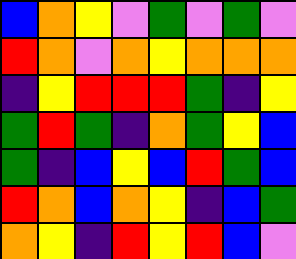[["blue", "orange", "yellow", "violet", "green", "violet", "green", "violet"], ["red", "orange", "violet", "orange", "yellow", "orange", "orange", "orange"], ["indigo", "yellow", "red", "red", "red", "green", "indigo", "yellow"], ["green", "red", "green", "indigo", "orange", "green", "yellow", "blue"], ["green", "indigo", "blue", "yellow", "blue", "red", "green", "blue"], ["red", "orange", "blue", "orange", "yellow", "indigo", "blue", "green"], ["orange", "yellow", "indigo", "red", "yellow", "red", "blue", "violet"]]